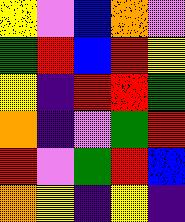[["yellow", "violet", "blue", "orange", "violet"], ["green", "red", "blue", "red", "yellow"], ["yellow", "indigo", "red", "red", "green"], ["orange", "indigo", "violet", "green", "red"], ["red", "violet", "green", "red", "blue"], ["orange", "yellow", "indigo", "yellow", "indigo"]]